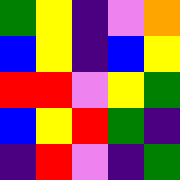[["green", "yellow", "indigo", "violet", "orange"], ["blue", "yellow", "indigo", "blue", "yellow"], ["red", "red", "violet", "yellow", "green"], ["blue", "yellow", "red", "green", "indigo"], ["indigo", "red", "violet", "indigo", "green"]]